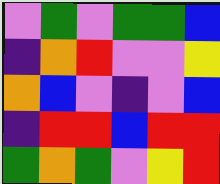[["violet", "green", "violet", "green", "green", "blue"], ["indigo", "orange", "red", "violet", "violet", "yellow"], ["orange", "blue", "violet", "indigo", "violet", "blue"], ["indigo", "red", "red", "blue", "red", "red"], ["green", "orange", "green", "violet", "yellow", "red"]]